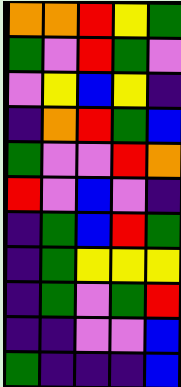[["orange", "orange", "red", "yellow", "green"], ["green", "violet", "red", "green", "violet"], ["violet", "yellow", "blue", "yellow", "indigo"], ["indigo", "orange", "red", "green", "blue"], ["green", "violet", "violet", "red", "orange"], ["red", "violet", "blue", "violet", "indigo"], ["indigo", "green", "blue", "red", "green"], ["indigo", "green", "yellow", "yellow", "yellow"], ["indigo", "green", "violet", "green", "red"], ["indigo", "indigo", "violet", "violet", "blue"], ["green", "indigo", "indigo", "indigo", "blue"]]